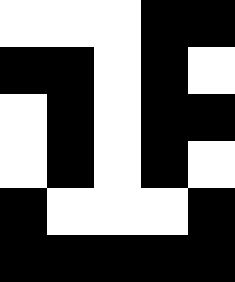[["white", "white", "white", "black", "black"], ["black", "black", "white", "black", "white"], ["white", "black", "white", "black", "black"], ["white", "black", "white", "black", "white"], ["black", "white", "white", "white", "black"], ["black", "black", "black", "black", "black"]]